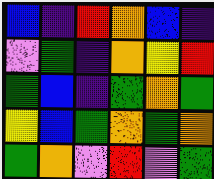[["blue", "indigo", "red", "orange", "blue", "indigo"], ["violet", "green", "indigo", "orange", "yellow", "red"], ["green", "blue", "indigo", "green", "orange", "green"], ["yellow", "blue", "green", "orange", "green", "orange"], ["green", "orange", "violet", "red", "violet", "green"]]